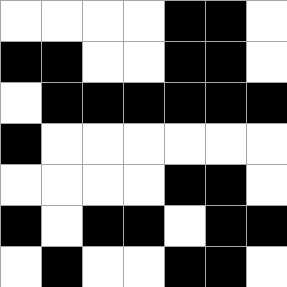[["white", "white", "white", "white", "black", "black", "white"], ["black", "black", "white", "white", "black", "black", "white"], ["white", "black", "black", "black", "black", "black", "black"], ["black", "white", "white", "white", "white", "white", "white"], ["white", "white", "white", "white", "black", "black", "white"], ["black", "white", "black", "black", "white", "black", "black"], ["white", "black", "white", "white", "black", "black", "white"]]